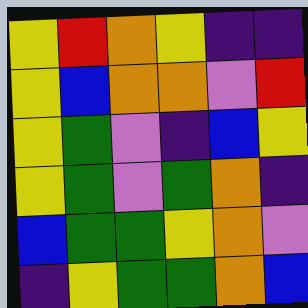[["yellow", "red", "orange", "yellow", "indigo", "indigo"], ["yellow", "blue", "orange", "orange", "violet", "red"], ["yellow", "green", "violet", "indigo", "blue", "yellow"], ["yellow", "green", "violet", "green", "orange", "indigo"], ["blue", "green", "green", "yellow", "orange", "violet"], ["indigo", "yellow", "green", "green", "orange", "blue"]]